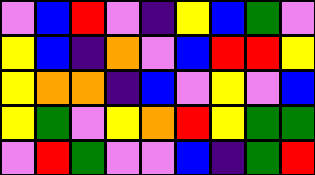[["violet", "blue", "red", "violet", "indigo", "yellow", "blue", "green", "violet"], ["yellow", "blue", "indigo", "orange", "violet", "blue", "red", "red", "yellow"], ["yellow", "orange", "orange", "indigo", "blue", "violet", "yellow", "violet", "blue"], ["yellow", "green", "violet", "yellow", "orange", "red", "yellow", "green", "green"], ["violet", "red", "green", "violet", "violet", "blue", "indigo", "green", "red"]]